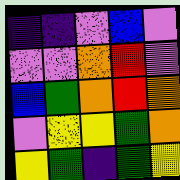[["indigo", "indigo", "violet", "blue", "violet"], ["violet", "violet", "orange", "red", "violet"], ["blue", "green", "orange", "red", "orange"], ["violet", "yellow", "yellow", "green", "orange"], ["yellow", "green", "indigo", "green", "yellow"]]